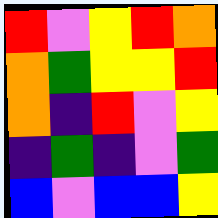[["red", "violet", "yellow", "red", "orange"], ["orange", "green", "yellow", "yellow", "red"], ["orange", "indigo", "red", "violet", "yellow"], ["indigo", "green", "indigo", "violet", "green"], ["blue", "violet", "blue", "blue", "yellow"]]